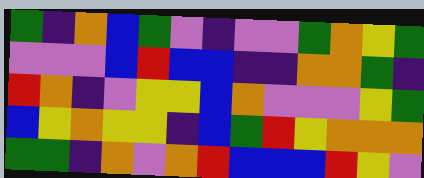[["green", "indigo", "orange", "blue", "green", "violet", "indigo", "violet", "violet", "green", "orange", "yellow", "green"], ["violet", "violet", "violet", "blue", "red", "blue", "blue", "indigo", "indigo", "orange", "orange", "green", "indigo"], ["red", "orange", "indigo", "violet", "yellow", "yellow", "blue", "orange", "violet", "violet", "violet", "yellow", "green"], ["blue", "yellow", "orange", "yellow", "yellow", "indigo", "blue", "green", "red", "yellow", "orange", "orange", "orange"], ["green", "green", "indigo", "orange", "violet", "orange", "red", "blue", "blue", "blue", "red", "yellow", "violet"]]